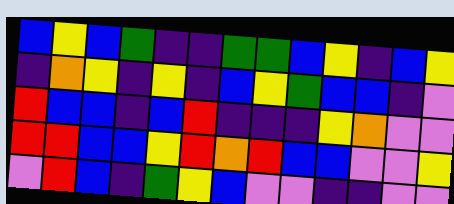[["blue", "yellow", "blue", "green", "indigo", "indigo", "green", "green", "blue", "yellow", "indigo", "blue", "yellow"], ["indigo", "orange", "yellow", "indigo", "yellow", "indigo", "blue", "yellow", "green", "blue", "blue", "indigo", "violet"], ["red", "blue", "blue", "indigo", "blue", "red", "indigo", "indigo", "indigo", "yellow", "orange", "violet", "violet"], ["red", "red", "blue", "blue", "yellow", "red", "orange", "red", "blue", "blue", "violet", "violet", "yellow"], ["violet", "red", "blue", "indigo", "green", "yellow", "blue", "violet", "violet", "indigo", "indigo", "violet", "violet"]]